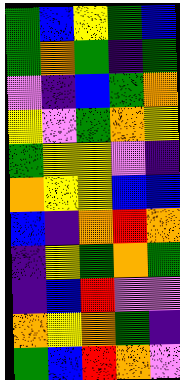[["green", "blue", "yellow", "green", "blue"], ["green", "orange", "green", "indigo", "green"], ["violet", "indigo", "blue", "green", "orange"], ["yellow", "violet", "green", "orange", "yellow"], ["green", "yellow", "yellow", "violet", "indigo"], ["orange", "yellow", "yellow", "blue", "blue"], ["blue", "indigo", "orange", "red", "orange"], ["indigo", "yellow", "green", "orange", "green"], ["indigo", "blue", "red", "violet", "violet"], ["orange", "yellow", "orange", "green", "indigo"], ["green", "blue", "red", "orange", "violet"]]